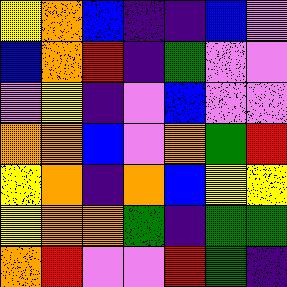[["yellow", "orange", "blue", "indigo", "indigo", "blue", "violet"], ["blue", "orange", "red", "indigo", "green", "violet", "violet"], ["violet", "yellow", "indigo", "violet", "blue", "violet", "violet"], ["orange", "orange", "blue", "violet", "orange", "green", "red"], ["yellow", "orange", "indigo", "orange", "blue", "yellow", "yellow"], ["yellow", "orange", "orange", "green", "indigo", "green", "green"], ["orange", "red", "violet", "violet", "red", "green", "indigo"]]